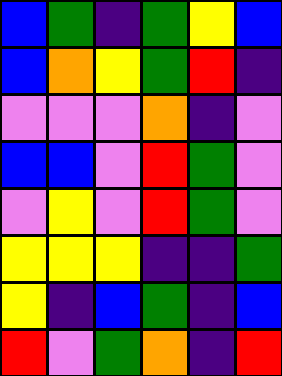[["blue", "green", "indigo", "green", "yellow", "blue"], ["blue", "orange", "yellow", "green", "red", "indigo"], ["violet", "violet", "violet", "orange", "indigo", "violet"], ["blue", "blue", "violet", "red", "green", "violet"], ["violet", "yellow", "violet", "red", "green", "violet"], ["yellow", "yellow", "yellow", "indigo", "indigo", "green"], ["yellow", "indigo", "blue", "green", "indigo", "blue"], ["red", "violet", "green", "orange", "indigo", "red"]]